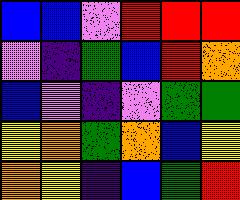[["blue", "blue", "violet", "red", "red", "red"], ["violet", "indigo", "green", "blue", "red", "orange"], ["blue", "violet", "indigo", "violet", "green", "green"], ["yellow", "orange", "green", "orange", "blue", "yellow"], ["orange", "yellow", "indigo", "blue", "green", "red"]]